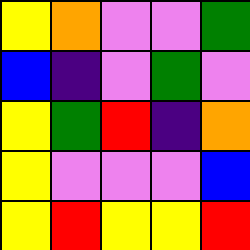[["yellow", "orange", "violet", "violet", "green"], ["blue", "indigo", "violet", "green", "violet"], ["yellow", "green", "red", "indigo", "orange"], ["yellow", "violet", "violet", "violet", "blue"], ["yellow", "red", "yellow", "yellow", "red"]]